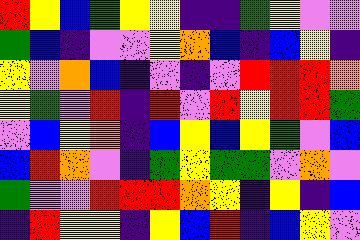[["red", "yellow", "blue", "green", "yellow", "yellow", "indigo", "indigo", "green", "yellow", "violet", "violet"], ["green", "blue", "indigo", "violet", "violet", "yellow", "orange", "blue", "indigo", "blue", "yellow", "indigo"], ["yellow", "violet", "orange", "blue", "indigo", "violet", "indigo", "violet", "red", "red", "red", "orange"], ["yellow", "green", "violet", "red", "indigo", "red", "violet", "red", "yellow", "red", "red", "green"], ["violet", "blue", "yellow", "orange", "indigo", "blue", "yellow", "blue", "yellow", "green", "violet", "blue"], ["blue", "red", "orange", "violet", "indigo", "green", "yellow", "green", "green", "violet", "orange", "violet"], ["green", "violet", "violet", "red", "red", "red", "orange", "yellow", "indigo", "yellow", "indigo", "blue"], ["indigo", "red", "yellow", "yellow", "indigo", "yellow", "blue", "red", "indigo", "blue", "yellow", "violet"]]